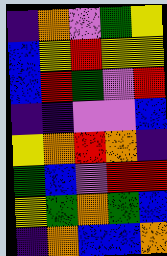[["indigo", "orange", "violet", "green", "yellow"], ["blue", "yellow", "red", "yellow", "yellow"], ["blue", "red", "green", "violet", "red"], ["indigo", "indigo", "violet", "violet", "blue"], ["yellow", "orange", "red", "orange", "indigo"], ["green", "blue", "violet", "red", "red"], ["yellow", "green", "orange", "green", "blue"], ["indigo", "orange", "blue", "blue", "orange"]]